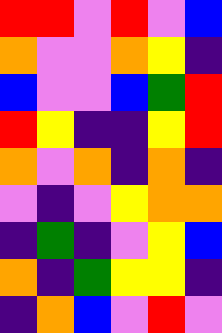[["red", "red", "violet", "red", "violet", "blue"], ["orange", "violet", "violet", "orange", "yellow", "indigo"], ["blue", "violet", "violet", "blue", "green", "red"], ["red", "yellow", "indigo", "indigo", "yellow", "red"], ["orange", "violet", "orange", "indigo", "orange", "indigo"], ["violet", "indigo", "violet", "yellow", "orange", "orange"], ["indigo", "green", "indigo", "violet", "yellow", "blue"], ["orange", "indigo", "green", "yellow", "yellow", "indigo"], ["indigo", "orange", "blue", "violet", "red", "violet"]]